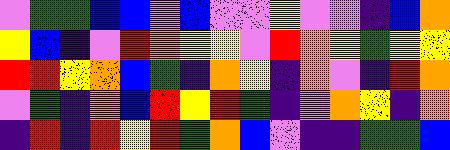[["violet", "green", "green", "blue", "blue", "violet", "blue", "violet", "violet", "yellow", "violet", "violet", "indigo", "blue", "orange"], ["yellow", "blue", "indigo", "violet", "red", "orange", "yellow", "yellow", "violet", "red", "orange", "yellow", "green", "yellow", "yellow"], ["red", "red", "yellow", "orange", "blue", "green", "indigo", "orange", "yellow", "indigo", "orange", "violet", "indigo", "red", "orange"], ["violet", "green", "indigo", "orange", "blue", "red", "yellow", "red", "green", "indigo", "violet", "orange", "yellow", "indigo", "orange"], ["indigo", "red", "indigo", "red", "yellow", "red", "green", "orange", "blue", "violet", "indigo", "indigo", "green", "green", "blue"]]